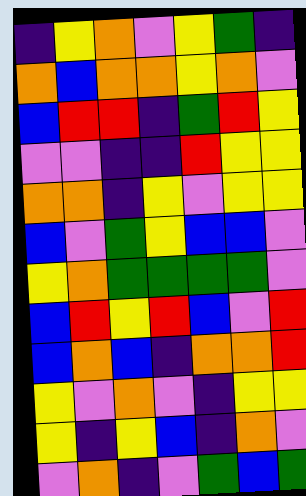[["indigo", "yellow", "orange", "violet", "yellow", "green", "indigo"], ["orange", "blue", "orange", "orange", "yellow", "orange", "violet"], ["blue", "red", "red", "indigo", "green", "red", "yellow"], ["violet", "violet", "indigo", "indigo", "red", "yellow", "yellow"], ["orange", "orange", "indigo", "yellow", "violet", "yellow", "yellow"], ["blue", "violet", "green", "yellow", "blue", "blue", "violet"], ["yellow", "orange", "green", "green", "green", "green", "violet"], ["blue", "red", "yellow", "red", "blue", "violet", "red"], ["blue", "orange", "blue", "indigo", "orange", "orange", "red"], ["yellow", "violet", "orange", "violet", "indigo", "yellow", "yellow"], ["yellow", "indigo", "yellow", "blue", "indigo", "orange", "violet"], ["violet", "orange", "indigo", "violet", "green", "blue", "green"]]